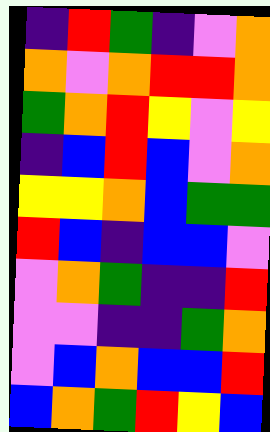[["indigo", "red", "green", "indigo", "violet", "orange"], ["orange", "violet", "orange", "red", "red", "orange"], ["green", "orange", "red", "yellow", "violet", "yellow"], ["indigo", "blue", "red", "blue", "violet", "orange"], ["yellow", "yellow", "orange", "blue", "green", "green"], ["red", "blue", "indigo", "blue", "blue", "violet"], ["violet", "orange", "green", "indigo", "indigo", "red"], ["violet", "violet", "indigo", "indigo", "green", "orange"], ["violet", "blue", "orange", "blue", "blue", "red"], ["blue", "orange", "green", "red", "yellow", "blue"]]